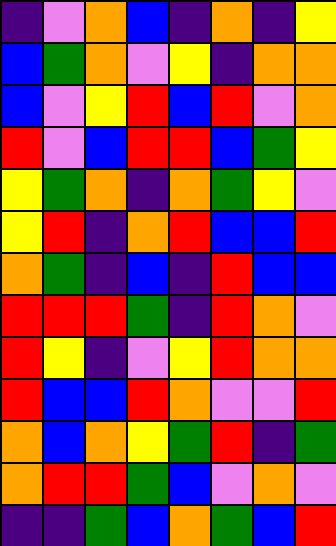[["indigo", "violet", "orange", "blue", "indigo", "orange", "indigo", "yellow"], ["blue", "green", "orange", "violet", "yellow", "indigo", "orange", "orange"], ["blue", "violet", "yellow", "red", "blue", "red", "violet", "orange"], ["red", "violet", "blue", "red", "red", "blue", "green", "yellow"], ["yellow", "green", "orange", "indigo", "orange", "green", "yellow", "violet"], ["yellow", "red", "indigo", "orange", "red", "blue", "blue", "red"], ["orange", "green", "indigo", "blue", "indigo", "red", "blue", "blue"], ["red", "red", "red", "green", "indigo", "red", "orange", "violet"], ["red", "yellow", "indigo", "violet", "yellow", "red", "orange", "orange"], ["red", "blue", "blue", "red", "orange", "violet", "violet", "red"], ["orange", "blue", "orange", "yellow", "green", "red", "indigo", "green"], ["orange", "red", "red", "green", "blue", "violet", "orange", "violet"], ["indigo", "indigo", "green", "blue", "orange", "green", "blue", "red"]]